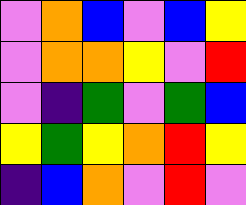[["violet", "orange", "blue", "violet", "blue", "yellow"], ["violet", "orange", "orange", "yellow", "violet", "red"], ["violet", "indigo", "green", "violet", "green", "blue"], ["yellow", "green", "yellow", "orange", "red", "yellow"], ["indigo", "blue", "orange", "violet", "red", "violet"]]